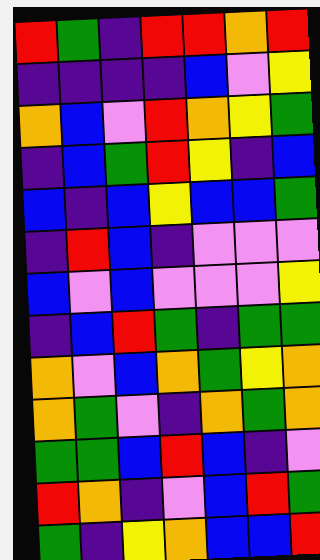[["red", "green", "indigo", "red", "red", "orange", "red"], ["indigo", "indigo", "indigo", "indigo", "blue", "violet", "yellow"], ["orange", "blue", "violet", "red", "orange", "yellow", "green"], ["indigo", "blue", "green", "red", "yellow", "indigo", "blue"], ["blue", "indigo", "blue", "yellow", "blue", "blue", "green"], ["indigo", "red", "blue", "indigo", "violet", "violet", "violet"], ["blue", "violet", "blue", "violet", "violet", "violet", "yellow"], ["indigo", "blue", "red", "green", "indigo", "green", "green"], ["orange", "violet", "blue", "orange", "green", "yellow", "orange"], ["orange", "green", "violet", "indigo", "orange", "green", "orange"], ["green", "green", "blue", "red", "blue", "indigo", "violet"], ["red", "orange", "indigo", "violet", "blue", "red", "green"], ["green", "indigo", "yellow", "orange", "blue", "blue", "red"]]